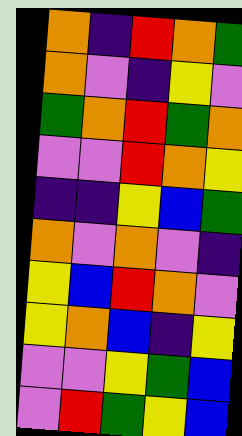[["orange", "indigo", "red", "orange", "green"], ["orange", "violet", "indigo", "yellow", "violet"], ["green", "orange", "red", "green", "orange"], ["violet", "violet", "red", "orange", "yellow"], ["indigo", "indigo", "yellow", "blue", "green"], ["orange", "violet", "orange", "violet", "indigo"], ["yellow", "blue", "red", "orange", "violet"], ["yellow", "orange", "blue", "indigo", "yellow"], ["violet", "violet", "yellow", "green", "blue"], ["violet", "red", "green", "yellow", "blue"]]